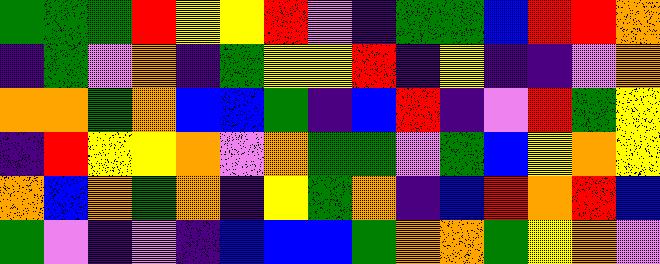[["green", "green", "green", "red", "yellow", "yellow", "red", "violet", "indigo", "green", "green", "blue", "red", "red", "orange"], ["indigo", "green", "violet", "orange", "indigo", "green", "yellow", "yellow", "red", "indigo", "yellow", "indigo", "indigo", "violet", "orange"], ["orange", "orange", "green", "orange", "blue", "blue", "green", "indigo", "blue", "red", "indigo", "violet", "red", "green", "yellow"], ["indigo", "red", "yellow", "yellow", "orange", "violet", "orange", "green", "green", "violet", "green", "blue", "yellow", "orange", "yellow"], ["orange", "blue", "orange", "green", "orange", "indigo", "yellow", "green", "orange", "indigo", "blue", "red", "orange", "red", "blue"], ["green", "violet", "indigo", "violet", "indigo", "blue", "blue", "blue", "green", "orange", "orange", "green", "yellow", "orange", "violet"]]